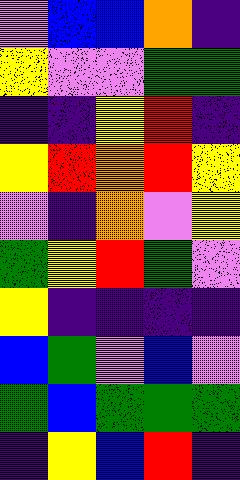[["violet", "blue", "blue", "orange", "indigo"], ["yellow", "violet", "violet", "green", "green"], ["indigo", "indigo", "yellow", "red", "indigo"], ["yellow", "red", "orange", "red", "yellow"], ["violet", "indigo", "orange", "violet", "yellow"], ["green", "yellow", "red", "green", "violet"], ["yellow", "indigo", "indigo", "indigo", "indigo"], ["blue", "green", "violet", "blue", "violet"], ["green", "blue", "green", "green", "green"], ["indigo", "yellow", "blue", "red", "indigo"]]